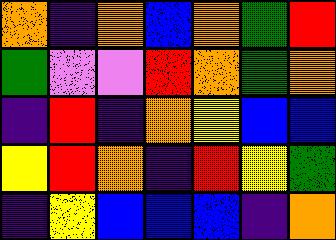[["orange", "indigo", "orange", "blue", "orange", "green", "red"], ["green", "violet", "violet", "red", "orange", "green", "orange"], ["indigo", "red", "indigo", "orange", "yellow", "blue", "blue"], ["yellow", "red", "orange", "indigo", "red", "yellow", "green"], ["indigo", "yellow", "blue", "blue", "blue", "indigo", "orange"]]